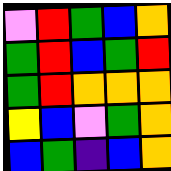[["violet", "red", "green", "blue", "orange"], ["green", "red", "blue", "green", "red"], ["green", "red", "orange", "orange", "orange"], ["yellow", "blue", "violet", "green", "orange"], ["blue", "green", "indigo", "blue", "orange"]]